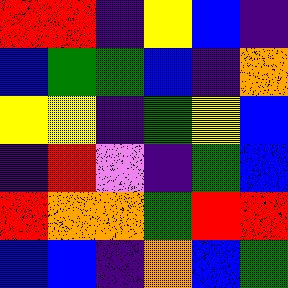[["red", "red", "indigo", "yellow", "blue", "indigo"], ["blue", "green", "green", "blue", "indigo", "orange"], ["yellow", "yellow", "indigo", "green", "yellow", "blue"], ["indigo", "red", "violet", "indigo", "green", "blue"], ["red", "orange", "orange", "green", "red", "red"], ["blue", "blue", "indigo", "orange", "blue", "green"]]